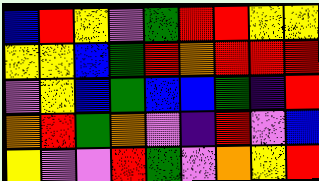[["blue", "red", "yellow", "violet", "green", "red", "red", "yellow", "yellow"], ["yellow", "yellow", "blue", "green", "red", "orange", "red", "red", "red"], ["violet", "yellow", "blue", "green", "blue", "blue", "green", "indigo", "red"], ["orange", "red", "green", "orange", "violet", "indigo", "red", "violet", "blue"], ["yellow", "violet", "violet", "red", "green", "violet", "orange", "yellow", "red"]]